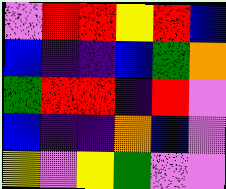[["violet", "red", "red", "yellow", "red", "blue"], ["blue", "indigo", "indigo", "blue", "green", "orange"], ["green", "red", "red", "indigo", "red", "violet"], ["blue", "indigo", "indigo", "orange", "blue", "violet"], ["yellow", "violet", "yellow", "green", "violet", "violet"]]